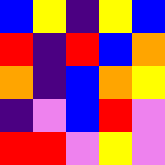[["blue", "yellow", "indigo", "yellow", "blue"], ["red", "indigo", "red", "blue", "orange"], ["orange", "indigo", "blue", "orange", "yellow"], ["indigo", "violet", "blue", "red", "violet"], ["red", "red", "violet", "yellow", "violet"]]